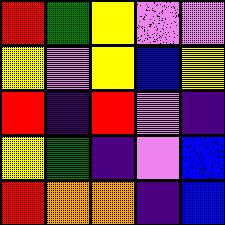[["red", "green", "yellow", "violet", "violet"], ["yellow", "violet", "yellow", "blue", "yellow"], ["red", "indigo", "red", "violet", "indigo"], ["yellow", "green", "indigo", "violet", "blue"], ["red", "orange", "orange", "indigo", "blue"]]